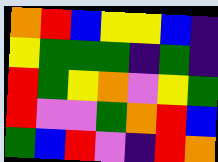[["orange", "red", "blue", "yellow", "yellow", "blue", "indigo"], ["yellow", "green", "green", "green", "indigo", "green", "indigo"], ["red", "green", "yellow", "orange", "violet", "yellow", "green"], ["red", "violet", "violet", "green", "orange", "red", "blue"], ["green", "blue", "red", "violet", "indigo", "red", "orange"]]